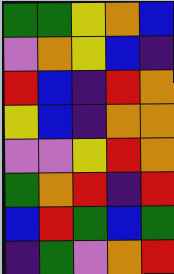[["green", "green", "yellow", "orange", "blue"], ["violet", "orange", "yellow", "blue", "indigo"], ["red", "blue", "indigo", "red", "orange"], ["yellow", "blue", "indigo", "orange", "orange"], ["violet", "violet", "yellow", "red", "orange"], ["green", "orange", "red", "indigo", "red"], ["blue", "red", "green", "blue", "green"], ["indigo", "green", "violet", "orange", "red"]]